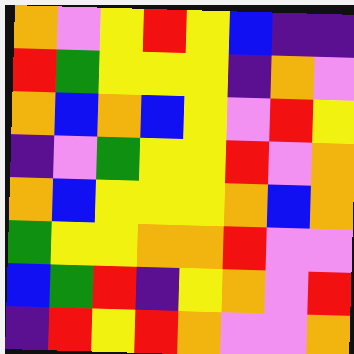[["orange", "violet", "yellow", "red", "yellow", "blue", "indigo", "indigo"], ["red", "green", "yellow", "yellow", "yellow", "indigo", "orange", "violet"], ["orange", "blue", "orange", "blue", "yellow", "violet", "red", "yellow"], ["indigo", "violet", "green", "yellow", "yellow", "red", "violet", "orange"], ["orange", "blue", "yellow", "yellow", "yellow", "orange", "blue", "orange"], ["green", "yellow", "yellow", "orange", "orange", "red", "violet", "violet"], ["blue", "green", "red", "indigo", "yellow", "orange", "violet", "red"], ["indigo", "red", "yellow", "red", "orange", "violet", "violet", "orange"]]